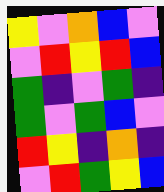[["yellow", "violet", "orange", "blue", "violet"], ["violet", "red", "yellow", "red", "blue"], ["green", "indigo", "violet", "green", "indigo"], ["green", "violet", "green", "blue", "violet"], ["red", "yellow", "indigo", "orange", "indigo"], ["violet", "red", "green", "yellow", "blue"]]